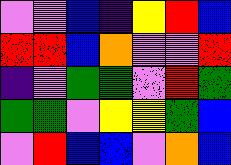[["violet", "violet", "blue", "indigo", "yellow", "red", "blue"], ["red", "red", "blue", "orange", "violet", "violet", "red"], ["indigo", "violet", "green", "green", "violet", "red", "green"], ["green", "green", "violet", "yellow", "yellow", "green", "blue"], ["violet", "red", "blue", "blue", "violet", "orange", "blue"]]